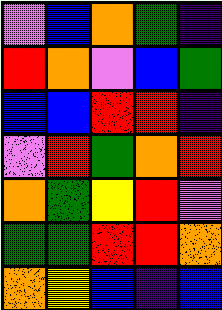[["violet", "blue", "orange", "green", "indigo"], ["red", "orange", "violet", "blue", "green"], ["blue", "blue", "red", "red", "indigo"], ["violet", "red", "green", "orange", "red"], ["orange", "green", "yellow", "red", "violet"], ["green", "green", "red", "red", "orange"], ["orange", "yellow", "blue", "indigo", "blue"]]